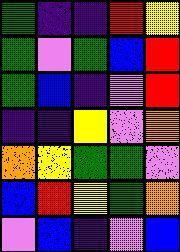[["green", "indigo", "indigo", "red", "yellow"], ["green", "violet", "green", "blue", "red"], ["green", "blue", "indigo", "violet", "red"], ["indigo", "indigo", "yellow", "violet", "orange"], ["orange", "yellow", "green", "green", "violet"], ["blue", "red", "yellow", "green", "orange"], ["violet", "blue", "indigo", "violet", "blue"]]